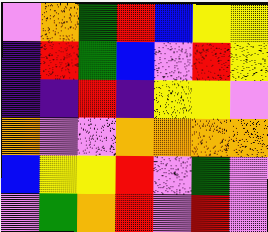[["violet", "orange", "green", "red", "blue", "yellow", "yellow"], ["indigo", "red", "green", "blue", "violet", "red", "yellow"], ["indigo", "indigo", "red", "indigo", "yellow", "yellow", "violet"], ["orange", "violet", "violet", "orange", "orange", "orange", "orange"], ["blue", "yellow", "yellow", "red", "violet", "green", "violet"], ["violet", "green", "orange", "red", "violet", "red", "violet"]]